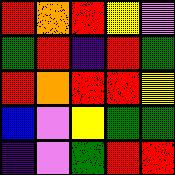[["red", "orange", "red", "yellow", "violet"], ["green", "red", "indigo", "red", "green"], ["red", "orange", "red", "red", "yellow"], ["blue", "violet", "yellow", "green", "green"], ["indigo", "violet", "green", "red", "red"]]